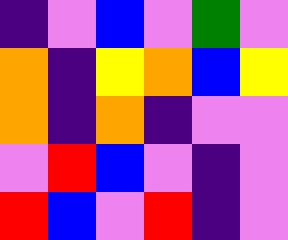[["indigo", "violet", "blue", "violet", "green", "violet"], ["orange", "indigo", "yellow", "orange", "blue", "yellow"], ["orange", "indigo", "orange", "indigo", "violet", "violet"], ["violet", "red", "blue", "violet", "indigo", "violet"], ["red", "blue", "violet", "red", "indigo", "violet"]]